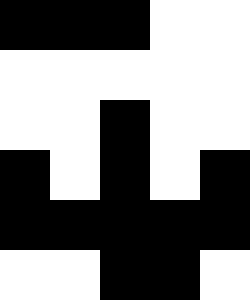[["black", "black", "black", "white", "white"], ["white", "white", "white", "white", "white"], ["white", "white", "black", "white", "white"], ["black", "white", "black", "white", "black"], ["black", "black", "black", "black", "black"], ["white", "white", "black", "black", "white"]]